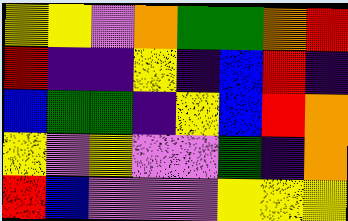[["yellow", "yellow", "violet", "orange", "green", "green", "orange", "red"], ["red", "indigo", "indigo", "yellow", "indigo", "blue", "red", "indigo"], ["blue", "green", "green", "indigo", "yellow", "blue", "red", "orange"], ["yellow", "violet", "yellow", "violet", "violet", "green", "indigo", "orange"], ["red", "blue", "violet", "violet", "violet", "yellow", "yellow", "yellow"]]